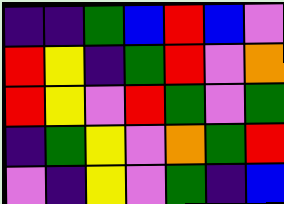[["indigo", "indigo", "green", "blue", "red", "blue", "violet"], ["red", "yellow", "indigo", "green", "red", "violet", "orange"], ["red", "yellow", "violet", "red", "green", "violet", "green"], ["indigo", "green", "yellow", "violet", "orange", "green", "red"], ["violet", "indigo", "yellow", "violet", "green", "indigo", "blue"]]